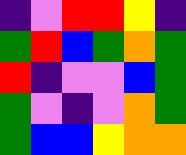[["indigo", "violet", "red", "red", "yellow", "indigo"], ["green", "red", "blue", "green", "orange", "green"], ["red", "indigo", "violet", "violet", "blue", "green"], ["green", "violet", "indigo", "violet", "orange", "green"], ["green", "blue", "blue", "yellow", "orange", "orange"]]